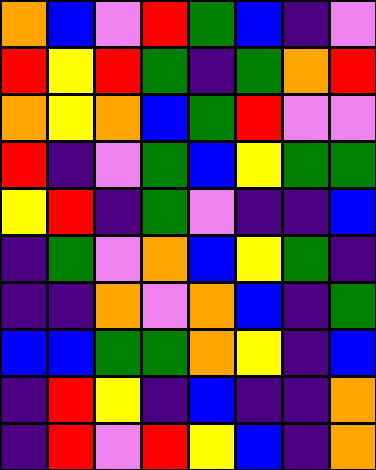[["orange", "blue", "violet", "red", "green", "blue", "indigo", "violet"], ["red", "yellow", "red", "green", "indigo", "green", "orange", "red"], ["orange", "yellow", "orange", "blue", "green", "red", "violet", "violet"], ["red", "indigo", "violet", "green", "blue", "yellow", "green", "green"], ["yellow", "red", "indigo", "green", "violet", "indigo", "indigo", "blue"], ["indigo", "green", "violet", "orange", "blue", "yellow", "green", "indigo"], ["indigo", "indigo", "orange", "violet", "orange", "blue", "indigo", "green"], ["blue", "blue", "green", "green", "orange", "yellow", "indigo", "blue"], ["indigo", "red", "yellow", "indigo", "blue", "indigo", "indigo", "orange"], ["indigo", "red", "violet", "red", "yellow", "blue", "indigo", "orange"]]